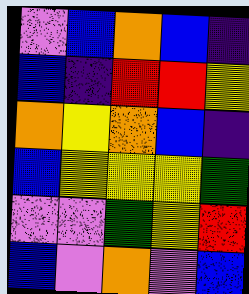[["violet", "blue", "orange", "blue", "indigo"], ["blue", "indigo", "red", "red", "yellow"], ["orange", "yellow", "orange", "blue", "indigo"], ["blue", "yellow", "yellow", "yellow", "green"], ["violet", "violet", "green", "yellow", "red"], ["blue", "violet", "orange", "violet", "blue"]]